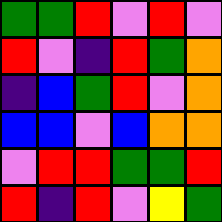[["green", "green", "red", "violet", "red", "violet"], ["red", "violet", "indigo", "red", "green", "orange"], ["indigo", "blue", "green", "red", "violet", "orange"], ["blue", "blue", "violet", "blue", "orange", "orange"], ["violet", "red", "red", "green", "green", "red"], ["red", "indigo", "red", "violet", "yellow", "green"]]